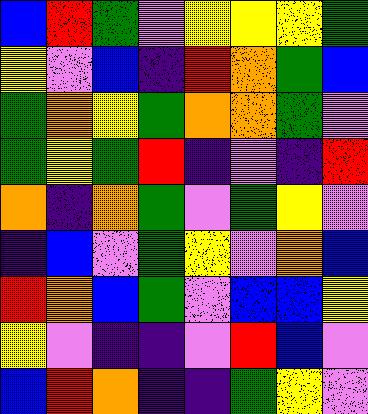[["blue", "red", "green", "violet", "yellow", "yellow", "yellow", "green"], ["yellow", "violet", "blue", "indigo", "red", "orange", "green", "blue"], ["green", "orange", "yellow", "green", "orange", "orange", "green", "violet"], ["green", "yellow", "green", "red", "indigo", "violet", "indigo", "red"], ["orange", "indigo", "orange", "green", "violet", "green", "yellow", "violet"], ["indigo", "blue", "violet", "green", "yellow", "violet", "orange", "blue"], ["red", "orange", "blue", "green", "violet", "blue", "blue", "yellow"], ["yellow", "violet", "indigo", "indigo", "violet", "red", "blue", "violet"], ["blue", "red", "orange", "indigo", "indigo", "green", "yellow", "violet"]]